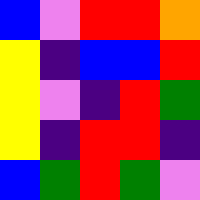[["blue", "violet", "red", "red", "orange"], ["yellow", "indigo", "blue", "blue", "red"], ["yellow", "violet", "indigo", "red", "green"], ["yellow", "indigo", "red", "red", "indigo"], ["blue", "green", "red", "green", "violet"]]